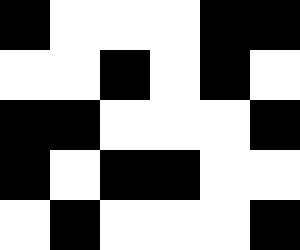[["black", "white", "white", "white", "black", "black"], ["white", "white", "black", "white", "black", "white"], ["black", "black", "white", "white", "white", "black"], ["black", "white", "black", "black", "white", "white"], ["white", "black", "white", "white", "white", "black"]]